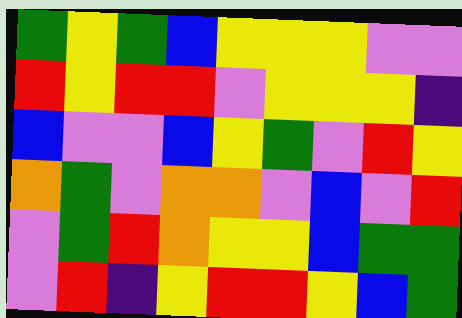[["green", "yellow", "green", "blue", "yellow", "yellow", "yellow", "violet", "violet"], ["red", "yellow", "red", "red", "violet", "yellow", "yellow", "yellow", "indigo"], ["blue", "violet", "violet", "blue", "yellow", "green", "violet", "red", "yellow"], ["orange", "green", "violet", "orange", "orange", "violet", "blue", "violet", "red"], ["violet", "green", "red", "orange", "yellow", "yellow", "blue", "green", "green"], ["violet", "red", "indigo", "yellow", "red", "red", "yellow", "blue", "green"]]